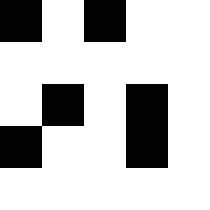[["black", "white", "black", "white", "white"], ["white", "white", "white", "white", "white"], ["white", "black", "white", "black", "white"], ["black", "white", "white", "black", "white"], ["white", "white", "white", "white", "white"]]